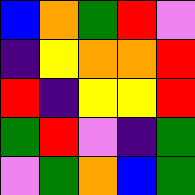[["blue", "orange", "green", "red", "violet"], ["indigo", "yellow", "orange", "orange", "red"], ["red", "indigo", "yellow", "yellow", "red"], ["green", "red", "violet", "indigo", "green"], ["violet", "green", "orange", "blue", "green"]]